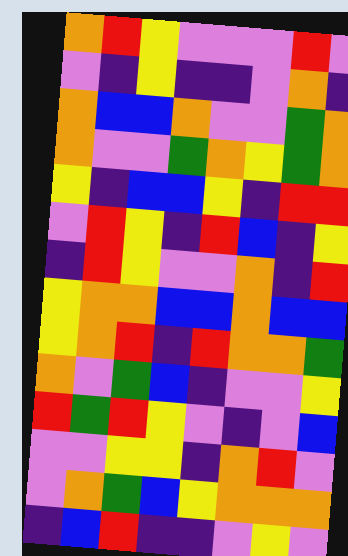[["orange", "red", "yellow", "violet", "violet", "violet", "red", "violet"], ["violet", "indigo", "yellow", "indigo", "indigo", "violet", "orange", "indigo"], ["orange", "blue", "blue", "orange", "violet", "violet", "green", "orange"], ["orange", "violet", "violet", "green", "orange", "yellow", "green", "orange"], ["yellow", "indigo", "blue", "blue", "yellow", "indigo", "red", "red"], ["violet", "red", "yellow", "indigo", "red", "blue", "indigo", "yellow"], ["indigo", "red", "yellow", "violet", "violet", "orange", "indigo", "red"], ["yellow", "orange", "orange", "blue", "blue", "orange", "blue", "blue"], ["yellow", "orange", "red", "indigo", "red", "orange", "orange", "green"], ["orange", "violet", "green", "blue", "indigo", "violet", "violet", "yellow"], ["red", "green", "red", "yellow", "violet", "indigo", "violet", "blue"], ["violet", "violet", "yellow", "yellow", "indigo", "orange", "red", "violet"], ["violet", "orange", "green", "blue", "yellow", "orange", "orange", "orange"], ["indigo", "blue", "red", "indigo", "indigo", "violet", "yellow", "violet"]]